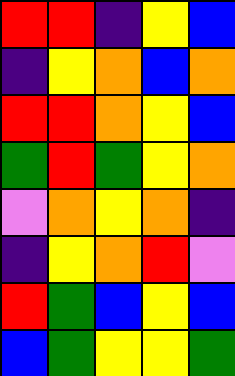[["red", "red", "indigo", "yellow", "blue"], ["indigo", "yellow", "orange", "blue", "orange"], ["red", "red", "orange", "yellow", "blue"], ["green", "red", "green", "yellow", "orange"], ["violet", "orange", "yellow", "orange", "indigo"], ["indigo", "yellow", "orange", "red", "violet"], ["red", "green", "blue", "yellow", "blue"], ["blue", "green", "yellow", "yellow", "green"]]